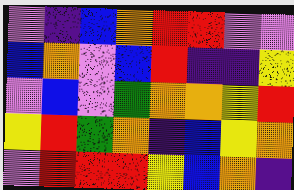[["violet", "indigo", "blue", "orange", "red", "red", "violet", "violet"], ["blue", "orange", "violet", "blue", "red", "indigo", "indigo", "yellow"], ["violet", "blue", "violet", "green", "orange", "orange", "yellow", "red"], ["yellow", "red", "green", "orange", "indigo", "blue", "yellow", "orange"], ["violet", "red", "red", "red", "yellow", "blue", "orange", "indigo"]]